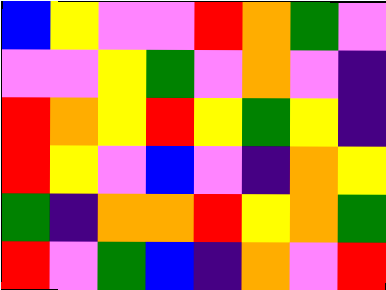[["blue", "yellow", "violet", "violet", "red", "orange", "green", "violet"], ["violet", "violet", "yellow", "green", "violet", "orange", "violet", "indigo"], ["red", "orange", "yellow", "red", "yellow", "green", "yellow", "indigo"], ["red", "yellow", "violet", "blue", "violet", "indigo", "orange", "yellow"], ["green", "indigo", "orange", "orange", "red", "yellow", "orange", "green"], ["red", "violet", "green", "blue", "indigo", "orange", "violet", "red"]]